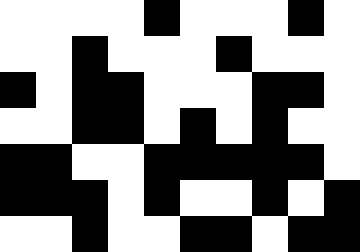[["white", "white", "white", "white", "black", "white", "white", "white", "black", "white"], ["white", "white", "black", "white", "white", "white", "black", "white", "white", "white"], ["black", "white", "black", "black", "white", "white", "white", "black", "black", "white"], ["white", "white", "black", "black", "white", "black", "white", "black", "white", "white"], ["black", "black", "white", "white", "black", "black", "black", "black", "black", "white"], ["black", "black", "black", "white", "black", "white", "white", "black", "white", "black"], ["white", "white", "black", "white", "white", "black", "black", "white", "black", "black"]]